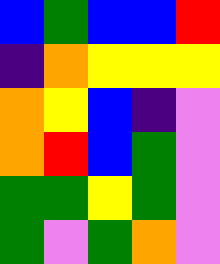[["blue", "green", "blue", "blue", "red"], ["indigo", "orange", "yellow", "yellow", "yellow"], ["orange", "yellow", "blue", "indigo", "violet"], ["orange", "red", "blue", "green", "violet"], ["green", "green", "yellow", "green", "violet"], ["green", "violet", "green", "orange", "violet"]]